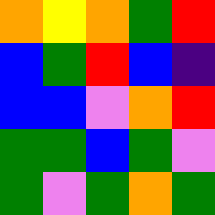[["orange", "yellow", "orange", "green", "red"], ["blue", "green", "red", "blue", "indigo"], ["blue", "blue", "violet", "orange", "red"], ["green", "green", "blue", "green", "violet"], ["green", "violet", "green", "orange", "green"]]